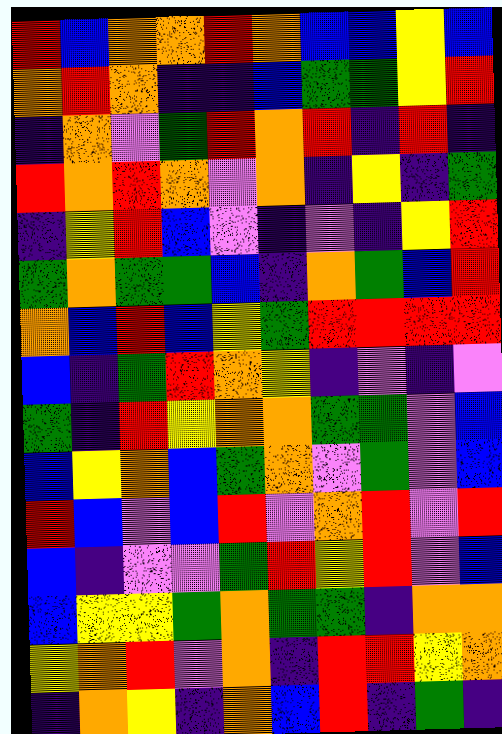[["red", "blue", "orange", "orange", "red", "orange", "blue", "blue", "yellow", "blue"], ["orange", "red", "orange", "indigo", "indigo", "blue", "green", "green", "yellow", "red"], ["indigo", "orange", "violet", "green", "red", "orange", "red", "indigo", "red", "indigo"], ["red", "orange", "red", "orange", "violet", "orange", "indigo", "yellow", "indigo", "green"], ["indigo", "yellow", "red", "blue", "violet", "indigo", "violet", "indigo", "yellow", "red"], ["green", "orange", "green", "green", "blue", "indigo", "orange", "green", "blue", "red"], ["orange", "blue", "red", "blue", "yellow", "green", "red", "red", "red", "red"], ["blue", "indigo", "green", "red", "orange", "yellow", "indigo", "violet", "indigo", "violet"], ["green", "indigo", "red", "yellow", "orange", "orange", "green", "green", "violet", "blue"], ["blue", "yellow", "orange", "blue", "green", "orange", "violet", "green", "violet", "blue"], ["red", "blue", "violet", "blue", "red", "violet", "orange", "red", "violet", "red"], ["blue", "indigo", "violet", "violet", "green", "red", "yellow", "red", "violet", "blue"], ["blue", "yellow", "yellow", "green", "orange", "green", "green", "indigo", "orange", "orange"], ["yellow", "orange", "red", "violet", "orange", "indigo", "red", "red", "yellow", "orange"], ["indigo", "orange", "yellow", "indigo", "orange", "blue", "red", "indigo", "green", "indigo"]]